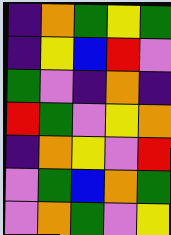[["indigo", "orange", "green", "yellow", "green"], ["indigo", "yellow", "blue", "red", "violet"], ["green", "violet", "indigo", "orange", "indigo"], ["red", "green", "violet", "yellow", "orange"], ["indigo", "orange", "yellow", "violet", "red"], ["violet", "green", "blue", "orange", "green"], ["violet", "orange", "green", "violet", "yellow"]]